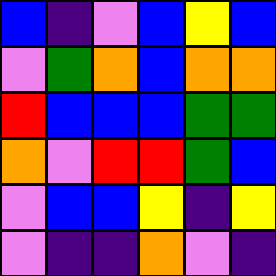[["blue", "indigo", "violet", "blue", "yellow", "blue"], ["violet", "green", "orange", "blue", "orange", "orange"], ["red", "blue", "blue", "blue", "green", "green"], ["orange", "violet", "red", "red", "green", "blue"], ["violet", "blue", "blue", "yellow", "indigo", "yellow"], ["violet", "indigo", "indigo", "orange", "violet", "indigo"]]